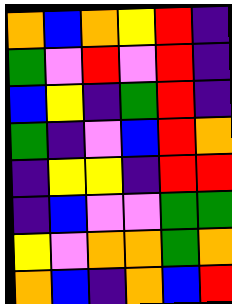[["orange", "blue", "orange", "yellow", "red", "indigo"], ["green", "violet", "red", "violet", "red", "indigo"], ["blue", "yellow", "indigo", "green", "red", "indigo"], ["green", "indigo", "violet", "blue", "red", "orange"], ["indigo", "yellow", "yellow", "indigo", "red", "red"], ["indigo", "blue", "violet", "violet", "green", "green"], ["yellow", "violet", "orange", "orange", "green", "orange"], ["orange", "blue", "indigo", "orange", "blue", "red"]]